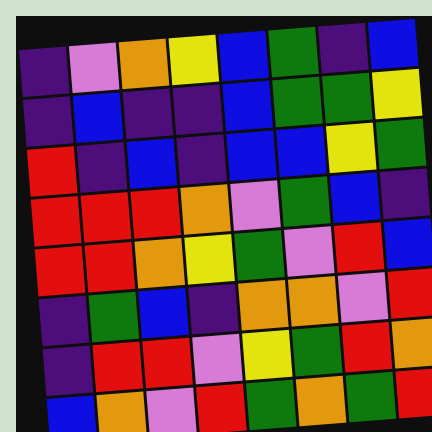[["indigo", "violet", "orange", "yellow", "blue", "green", "indigo", "blue"], ["indigo", "blue", "indigo", "indigo", "blue", "green", "green", "yellow"], ["red", "indigo", "blue", "indigo", "blue", "blue", "yellow", "green"], ["red", "red", "red", "orange", "violet", "green", "blue", "indigo"], ["red", "red", "orange", "yellow", "green", "violet", "red", "blue"], ["indigo", "green", "blue", "indigo", "orange", "orange", "violet", "red"], ["indigo", "red", "red", "violet", "yellow", "green", "red", "orange"], ["blue", "orange", "violet", "red", "green", "orange", "green", "red"]]